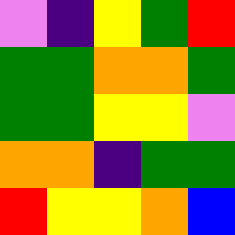[["violet", "indigo", "yellow", "green", "red"], ["green", "green", "orange", "orange", "green"], ["green", "green", "yellow", "yellow", "violet"], ["orange", "orange", "indigo", "green", "green"], ["red", "yellow", "yellow", "orange", "blue"]]